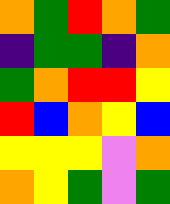[["orange", "green", "red", "orange", "green"], ["indigo", "green", "green", "indigo", "orange"], ["green", "orange", "red", "red", "yellow"], ["red", "blue", "orange", "yellow", "blue"], ["yellow", "yellow", "yellow", "violet", "orange"], ["orange", "yellow", "green", "violet", "green"]]